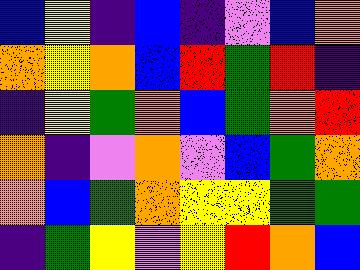[["blue", "yellow", "indigo", "blue", "indigo", "violet", "blue", "orange"], ["orange", "yellow", "orange", "blue", "red", "green", "red", "indigo"], ["indigo", "yellow", "green", "orange", "blue", "green", "orange", "red"], ["orange", "indigo", "violet", "orange", "violet", "blue", "green", "orange"], ["orange", "blue", "green", "orange", "yellow", "yellow", "green", "green"], ["indigo", "green", "yellow", "violet", "yellow", "red", "orange", "blue"]]